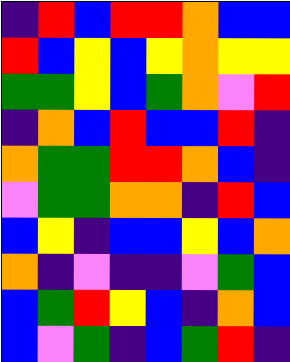[["indigo", "red", "blue", "red", "red", "orange", "blue", "blue"], ["red", "blue", "yellow", "blue", "yellow", "orange", "yellow", "yellow"], ["green", "green", "yellow", "blue", "green", "orange", "violet", "red"], ["indigo", "orange", "blue", "red", "blue", "blue", "red", "indigo"], ["orange", "green", "green", "red", "red", "orange", "blue", "indigo"], ["violet", "green", "green", "orange", "orange", "indigo", "red", "blue"], ["blue", "yellow", "indigo", "blue", "blue", "yellow", "blue", "orange"], ["orange", "indigo", "violet", "indigo", "indigo", "violet", "green", "blue"], ["blue", "green", "red", "yellow", "blue", "indigo", "orange", "blue"], ["blue", "violet", "green", "indigo", "blue", "green", "red", "indigo"]]